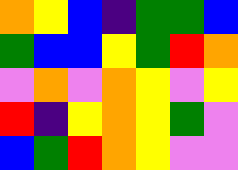[["orange", "yellow", "blue", "indigo", "green", "green", "blue"], ["green", "blue", "blue", "yellow", "green", "red", "orange"], ["violet", "orange", "violet", "orange", "yellow", "violet", "yellow"], ["red", "indigo", "yellow", "orange", "yellow", "green", "violet"], ["blue", "green", "red", "orange", "yellow", "violet", "violet"]]